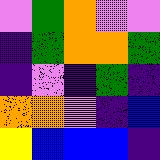[["violet", "green", "orange", "violet", "violet"], ["indigo", "green", "orange", "orange", "green"], ["indigo", "violet", "indigo", "green", "indigo"], ["orange", "orange", "violet", "indigo", "blue"], ["yellow", "blue", "blue", "blue", "indigo"]]